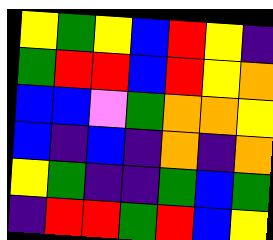[["yellow", "green", "yellow", "blue", "red", "yellow", "indigo"], ["green", "red", "red", "blue", "red", "yellow", "orange"], ["blue", "blue", "violet", "green", "orange", "orange", "yellow"], ["blue", "indigo", "blue", "indigo", "orange", "indigo", "orange"], ["yellow", "green", "indigo", "indigo", "green", "blue", "green"], ["indigo", "red", "red", "green", "red", "blue", "yellow"]]